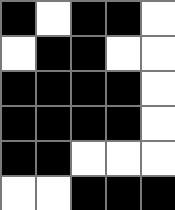[["black", "white", "black", "black", "white"], ["white", "black", "black", "white", "white"], ["black", "black", "black", "black", "white"], ["black", "black", "black", "black", "white"], ["black", "black", "white", "white", "white"], ["white", "white", "black", "black", "black"]]